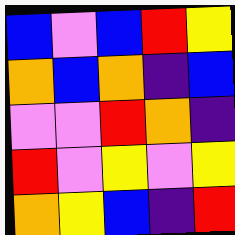[["blue", "violet", "blue", "red", "yellow"], ["orange", "blue", "orange", "indigo", "blue"], ["violet", "violet", "red", "orange", "indigo"], ["red", "violet", "yellow", "violet", "yellow"], ["orange", "yellow", "blue", "indigo", "red"]]